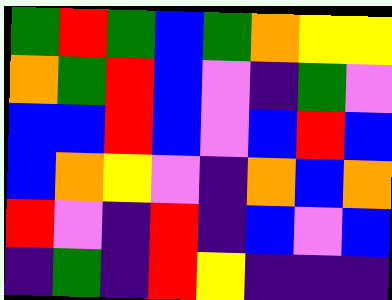[["green", "red", "green", "blue", "green", "orange", "yellow", "yellow"], ["orange", "green", "red", "blue", "violet", "indigo", "green", "violet"], ["blue", "blue", "red", "blue", "violet", "blue", "red", "blue"], ["blue", "orange", "yellow", "violet", "indigo", "orange", "blue", "orange"], ["red", "violet", "indigo", "red", "indigo", "blue", "violet", "blue"], ["indigo", "green", "indigo", "red", "yellow", "indigo", "indigo", "indigo"]]